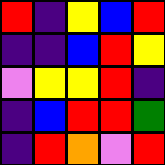[["red", "indigo", "yellow", "blue", "red"], ["indigo", "indigo", "blue", "red", "yellow"], ["violet", "yellow", "yellow", "red", "indigo"], ["indigo", "blue", "red", "red", "green"], ["indigo", "red", "orange", "violet", "red"]]